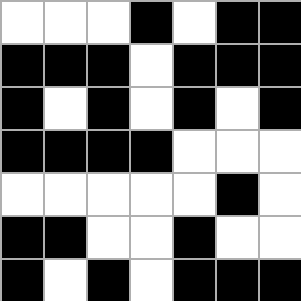[["white", "white", "white", "black", "white", "black", "black"], ["black", "black", "black", "white", "black", "black", "black"], ["black", "white", "black", "white", "black", "white", "black"], ["black", "black", "black", "black", "white", "white", "white"], ["white", "white", "white", "white", "white", "black", "white"], ["black", "black", "white", "white", "black", "white", "white"], ["black", "white", "black", "white", "black", "black", "black"]]